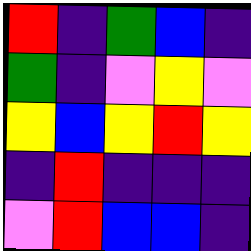[["red", "indigo", "green", "blue", "indigo"], ["green", "indigo", "violet", "yellow", "violet"], ["yellow", "blue", "yellow", "red", "yellow"], ["indigo", "red", "indigo", "indigo", "indigo"], ["violet", "red", "blue", "blue", "indigo"]]